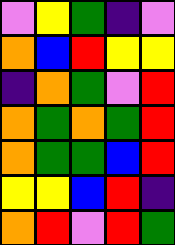[["violet", "yellow", "green", "indigo", "violet"], ["orange", "blue", "red", "yellow", "yellow"], ["indigo", "orange", "green", "violet", "red"], ["orange", "green", "orange", "green", "red"], ["orange", "green", "green", "blue", "red"], ["yellow", "yellow", "blue", "red", "indigo"], ["orange", "red", "violet", "red", "green"]]